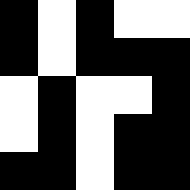[["black", "white", "black", "white", "white"], ["black", "white", "black", "black", "black"], ["white", "black", "white", "white", "black"], ["white", "black", "white", "black", "black"], ["black", "black", "white", "black", "black"]]